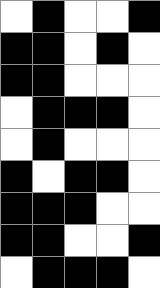[["white", "black", "white", "white", "black"], ["black", "black", "white", "black", "white"], ["black", "black", "white", "white", "white"], ["white", "black", "black", "black", "white"], ["white", "black", "white", "white", "white"], ["black", "white", "black", "black", "white"], ["black", "black", "black", "white", "white"], ["black", "black", "white", "white", "black"], ["white", "black", "black", "black", "white"]]